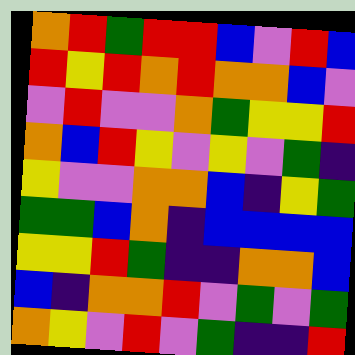[["orange", "red", "green", "red", "red", "blue", "violet", "red", "blue"], ["red", "yellow", "red", "orange", "red", "orange", "orange", "blue", "violet"], ["violet", "red", "violet", "violet", "orange", "green", "yellow", "yellow", "red"], ["orange", "blue", "red", "yellow", "violet", "yellow", "violet", "green", "indigo"], ["yellow", "violet", "violet", "orange", "orange", "blue", "indigo", "yellow", "green"], ["green", "green", "blue", "orange", "indigo", "blue", "blue", "blue", "blue"], ["yellow", "yellow", "red", "green", "indigo", "indigo", "orange", "orange", "blue"], ["blue", "indigo", "orange", "orange", "red", "violet", "green", "violet", "green"], ["orange", "yellow", "violet", "red", "violet", "green", "indigo", "indigo", "red"]]